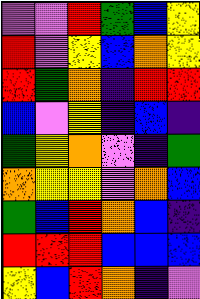[["violet", "violet", "red", "green", "blue", "yellow"], ["red", "violet", "yellow", "blue", "orange", "yellow"], ["red", "green", "orange", "indigo", "red", "red"], ["blue", "violet", "yellow", "indigo", "blue", "indigo"], ["green", "yellow", "orange", "violet", "indigo", "green"], ["orange", "yellow", "yellow", "violet", "orange", "blue"], ["green", "blue", "red", "orange", "blue", "indigo"], ["red", "red", "red", "blue", "blue", "blue"], ["yellow", "blue", "red", "orange", "indigo", "violet"]]